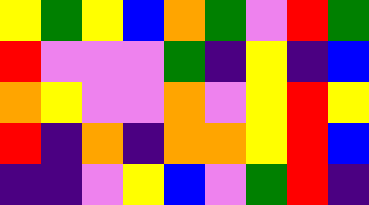[["yellow", "green", "yellow", "blue", "orange", "green", "violet", "red", "green"], ["red", "violet", "violet", "violet", "green", "indigo", "yellow", "indigo", "blue"], ["orange", "yellow", "violet", "violet", "orange", "violet", "yellow", "red", "yellow"], ["red", "indigo", "orange", "indigo", "orange", "orange", "yellow", "red", "blue"], ["indigo", "indigo", "violet", "yellow", "blue", "violet", "green", "red", "indigo"]]